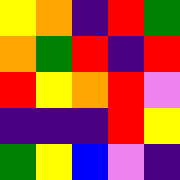[["yellow", "orange", "indigo", "red", "green"], ["orange", "green", "red", "indigo", "red"], ["red", "yellow", "orange", "red", "violet"], ["indigo", "indigo", "indigo", "red", "yellow"], ["green", "yellow", "blue", "violet", "indigo"]]